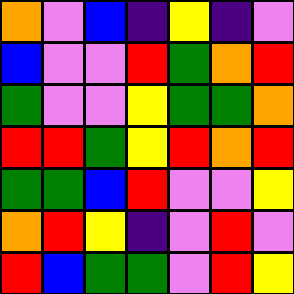[["orange", "violet", "blue", "indigo", "yellow", "indigo", "violet"], ["blue", "violet", "violet", "red", "green", "orange", "red"], ["green", "violet", "violet", "yellow", "green", "green", "orange"], ["red", "red", "green", "yellow", "red", "orange", "red"], ["green", "green", "blue", "red", "violet", "violet", "yellow"], ["orange", "red", "yellow", "indigo", "violet", "red", "violet"], ["red", "blue", "green", "green", "violet", "red", "yellow"]]